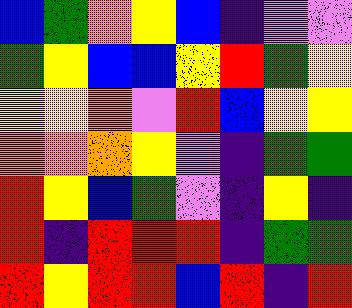[["blue", "green", "orange", "yellow", "blue", "indigo", "violet", "violet"], ["green", "yellow", "blue", "blue", "yellow", "red", "green", "yellow"], ["yellow", "yellow", "orange", "violet", "red", "blue", "yellow", "yellow"], ["orange", "orange", "orange", "yellow", "violet", "indigo", "green", "green"], ["red", "yellow", "blue", "green", "violet", "indigo", "yellow", "indigo"], ["red", "indigo", "red", "red", "red", "indigo", "green", "green"], ["red", "yellow", "red", "red", "blue", "red", "indigo", "red"]]